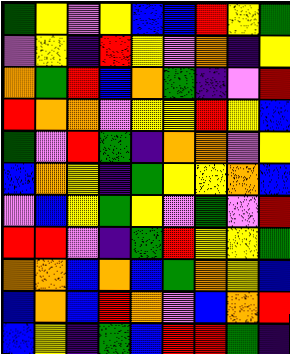[["green", "yellow", "violet", "yellow", "blue", "blue", "red", "yellow", "green"], ["violet", "yellow", "indigo", "red", "yellow", "violet", "orange", "indigo", "yellow"], ["orange", "green", "red", "blue", "orange", "green", "indigo", "violet", "red"], ["red", "orange", "orange", "violet", "yellow", "yellow", "red", "yellow", "blue"], ["green", "violet", "red", "green", "indigo", "orange", "orange", "violet", "yellow"], ["blue", "orange", "yellow", "indigo", "green", "yellow", "yellow", "orange", "blue"], ["violet", "blue", "yellow", "green", "yellow", "violet", "green", "violet", "red"], ["red", "red", "violet", "indigo", "green", "red", "yellow", "yellow", "green"], ["orange", "orange", "blue", "orange", "blue", "green", "orange", "yellow", "blue"], ["blue", "orange", "blue", "red", "orange", "violet", "blue", "orange", "red"], ["blue", "yellow", "indigo", "green", "blue", "red", "red", "green", "indigo"]]